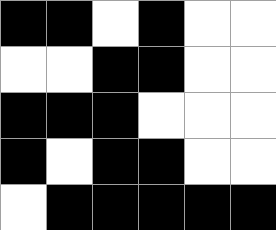[["black", "black", "white", "black", "white", "white"], ["white", "white", "black", "black", "white", "white"], ["black", "black", "black", "white", "white", "white"], ["black", "white", "black", "black", "white", "white"], ["white", "black", "black", "black", "black", "black"]]